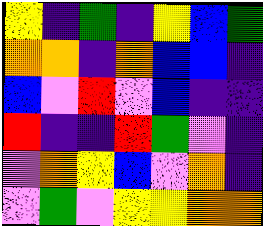[["yellow", "indigo", "green", "indigo", "yellow", "blue", "green"], ["orange", "orange", "indigo", "orange", "blue", "blue", "indigo"], ["blue", "violet", "red", "violet", "blue", "indigo", "indigo"], ["red", "indigo", "indigo", "red", "green", "violet", "indigo"], ["violet", "orange", "yellow", "blue", "violet", "orange", "indigo"], ["violet", "green", "violet", "yellow", "yellow", "orange", "orange"]]